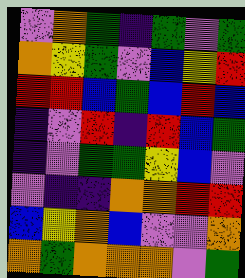[["violet", "orange", "green", "indigo", "green", "violet", "green"], ["orange", "yellow", "green", "violet", "blue", "yellow", "red"], ["red", "red", "blue", "green", "blue", "red", "blue"], ["indigo", "violet", "red", "indigo", "red", "blue", "green"], ["indigo", "violet", "green", "green", "yellow", "blue", "violet"], ["violet", "indigo", "indigo", "orange", "orange", "red", "red"], ["blue", "yellow", "orange", "blue", "violet", "violet", "orange"], ["orange", "green", "orange", "orange", "orange", "violet", "green"]]